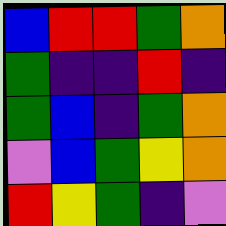[["blue", "red", "red", "green", "orange"], ["green", "indigo", "indigo", "red", "indigo"], ["green", "blue", "indigo", "green", "orange"], ["violet", "blue", "green", "yellow", "orange"], ["red", "yellow", "green", "indigo", "violet"]]